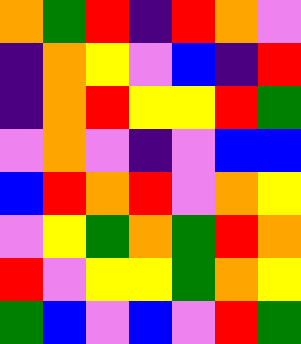[["orange", "green", "red", "indigo", "red", "orange", "violet"], ["indigo", "orange", "yellow", "violet", "blue", "indigo", "red"], ["indigo", "orange", "red", "yellow", "yellow", "red", "green"], ["violet", "orange", "violet", "indigo", "violet", "blue", "blue"], ["blue", "red", "orange", "red", "violet", "orange", "yellow"], ["violet", "yellow", "green", "orange", "green", "red", "orange"], ["red", "violet", "yellow", "yellow", "green", "orange", "yellow"], ["green", "blue", "violet", "blue", "violet", "red", "green"]]